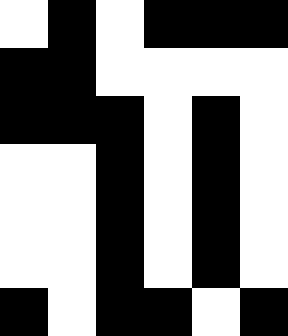[["white", "black", "white", "black", "black", "black"], ["black", "black", "white", "white", "white", "white"], ["black", "black", "black", "white", "black", "white"], ["white", "white", "black", "white", "black", "white"], ["white", "white", "black", "white", "black", "white"], ["white", "white", "black", "white", "black", "white"], ["black", "white", "black", "black", "white", "black"]]